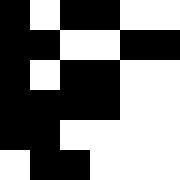[["black", "white", "black", "black", "white", "white"], ["black", "black", "white", "white", "black", "black"], ["black", "white", "black", "black", "white", "white"], ["black", "black", "black", "black", "white", "white"], ["black", "black", "white", "white", "white", "white"], ["white", "black", "black", "white", "white", "white"]]